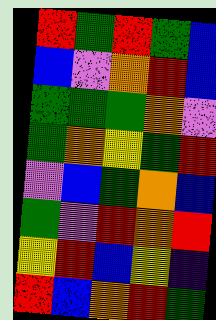[["red", "green", "red", "green", "blue"], ["blue", "violet", "orange", "red", "blue"], ["green", "green", "green", "orange", "violet"], ["green", "orange", "yellow", "green", "red"], ["violet", "blue", "green", "orange", "blue"], ["green", "violet", "red", "orange", "red"], ["yellow", "red", "blue", "yellow", "indigo"], ["red", "blue", "orange", "red", "green"]]